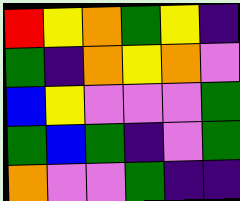[["red", "yellow", "orange", "green", "yellow", "indigo"], ["green", "indigo", "orange", "yellow", "orange", "violet"], ["blue", "yellow", "violet", "violet", "violet", "green"], ["green", "blue", "green", "indigo", "violet", "green"], ["orange", "violet", "violet", "green", "indigo", "indigo"]]